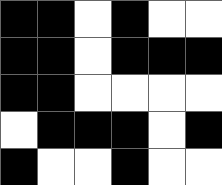[["black", "black", "white", "black", "white", "white"], ["black", "black", "white", "black", "black", "black"], ["black", "black", "white", "white", "white", "white"], ["white", "black", "black", "black", "white", "black"], ["black", "white", "white", "black", "white", "white"]]